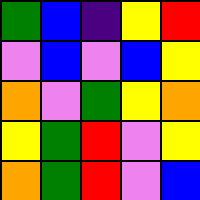[["green", "blue", "indigo", "yellow", "red"], ["violet", "blue", "violet", "blue", "yellow"], ["orange", "violet", "green", "yellow", "orange"], ["yellow", "green", "red", "violet", "yellow"], ["orange", "green", "red", "violet", "blue"]]